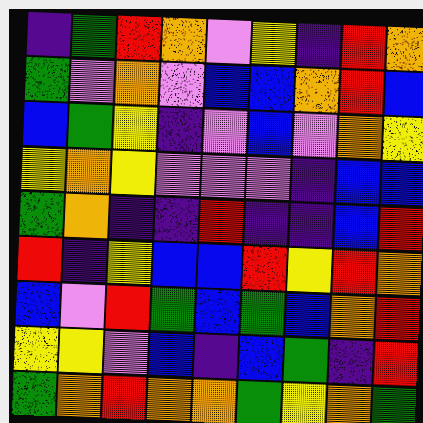[["indigo", "green", "red", "orange", "violet", "yellow", "indigo", "red", "orange"], ["green", "violet", "orange", "violet", "blue", "blue", "orange", "red", "blue"], ["blue", "green", "yellow", "indigo", "violet", "blue", "violet", "orange", "yellow"], ["yellow", "orange", "yellow", "violet", "violet", "violet", "indigo", "blue", "blue"], ["green", "orange", "indigo", "indigo", "red", "indigo", "indigo", "blue", "red"], ["red", "indigo", "yellow", "blue", "blue", "red", "yellow", "red", "orange"], ["blue", "violet", "red", "green", "blue", "green", "blue", "orange", "red"], ["yellow", "yellow", "violet", "blue", "indigo", "blue", "green", "indigo", "red"], ["green", "orange", "red", "orange", "orange", "green", "yellow", "orange", "green"]]